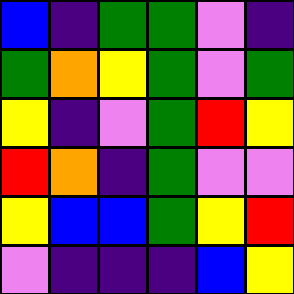[["blue", "indigo", "green", "green", "violet", "indigo"], ["green", "orange", "yellow", "green", "violet", "green"], ["yellow", "indigo", "violet", "green", "red", "yellow"], ["red", "orange", "indigo", "green", "violet", "violet"], ["yellow", "blue", "blue", "green", "yellow", "red"], ["violet", "indigo", "indigo", "indigo", "blue", "yellow"]]